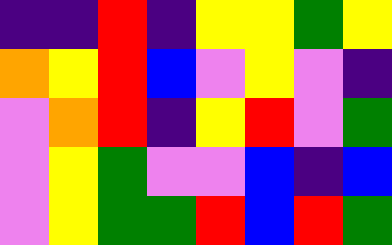[["indigo", "indigo", "red", "indigo", "yellow", "yellow", "green", "yellow"], ["orange", "yellow", "red", "blue", "violet", "yellow", "violet", "indigo"], ["violet", "orange", "red", "indigo", "yellow", "red", "violet", "green"], ["violet", "yellow", "green", "violet", "violet", "blue", "indigo", "blue"], ["violet", "yellow", "green", "green", "red", "blue", "red", "green"]]